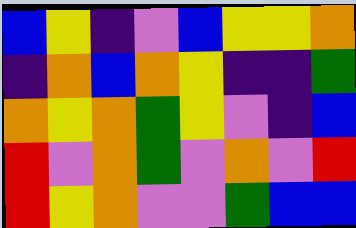[["blue", "yellow", "indigo", "violet", "blue", "yellow", "yellow", "orange"], ["indigo", "orange", "blue", "orange", "yellow", "indigo", "indigo", "green"], ["orange", "yellow", "orange", "green", "yellow", "violet", "indigo", "blue"], ["red", "violet", "orange", "green", "violet", "orange", "violet", "red"], ["red", "yellow", "orange", "violet", "violet", "green", "blue", "blue"]]